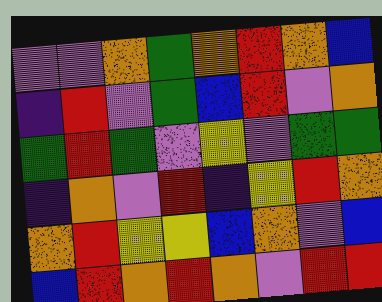[["violet", "violet", "orange", "green", "orange", "red", "orange", "blue"], ["indigo", "red", "violet", "green", "blue", "red", "violet", "orange"], ["green", "red", "green", "violet", "yellow", "violet", "green", "green"], ["indigo", "orange", "violet", "red", "indigo", "yellow", "red", "orange"], ["orange", "red", "yellow", "yellow", "blue", "orange", "violet", "blue"], ["blue", "red", "orange", "red", "orange", "violet", "red", "red"]]